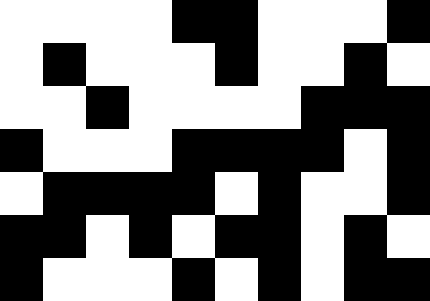[["white", "white", "white", "white", "black", "black", "white", "white", "white", "black"], ["white", "black", "white", "white", "white", "black", "white", "white", "black", "white"], ["white", "white", "black", "white", "white", "white", "white", "black", "black", "black"], ["black", "white", "white", "white", "black", "black", "black", "black", "white", "black"], ["white", "black", "black", "black", "black", "white", "black", "white", "white", "black"], ["black", "black", "white", "black", "white", "black", "black", "white", "black", "white"], ["black", "white", "white", "white", "black", "white", "black", "white", "black", "black"]]